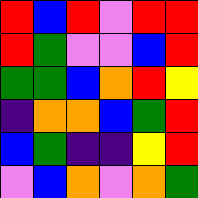[["red", "blue", "red", "violet", "red", "red"], ["red", "green", "violet", "violet", "blue", "red"], ["green", "green", "blue", "orange", "red", "yellow"], ["indigo", "orange", "orange", "blue", "green", "red"], ["blue", "green", "indigo", "indigo", "yellow", "red"], ["violet", "blue", "orange", "violet", "orange", "green"]]